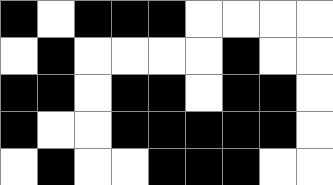[["black", "white", "black", "black", "black", "white", "white", "white", "white"], ["white", "black", "white", "white", "white", "white", "black", "white", "white"], ["black", "black", "white", "black", "black", "white", "black", "black", "white"], ["black", "white", "white", "black", "black", "black", "black", "black", "white"], ["white", "black", "white", "white", "black", "black", "black", "white", "white"]]